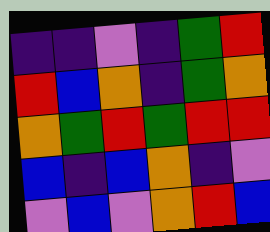[["indigo", "indigo", "violet", "indigo", "green", "red"], ["red", "blue", "orange", "indigo", "green", "orange"], ["orange", "green", "red", "green", "red", "red"], ["blue", "indigo", "blue", "orange", "indigo", "violet"], ["violet", "blue", "violet", "orange", "red", "blue"]]